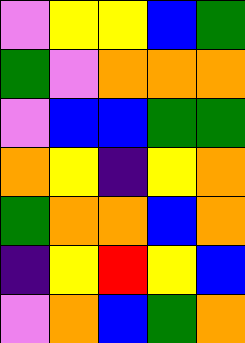[["violet", "yellow", "yellow", "blue", "green"], ["green", "violet", "orange", "orange", "orange"], ["violet", "blue", "blue", "green", "green"], ["orange", "yellow", "indigo", "yellow", "orange"], ["green", "orange", "orange", "blue", "orange"], ["indigo", "yellow", "red", "yellow", "blue"], ["violet", "orange", "blue", "green", "orange"]]